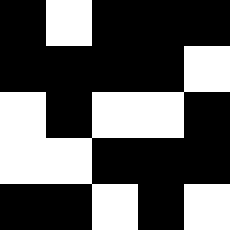[["black", "white", "black", "black", "black"], ["black", "black", "black", "black", "white"], ["white", "black", "white", "white", "black"], ["white", "white", "black", "black", "black"], ["black", "black", "white", "black", "white"]]